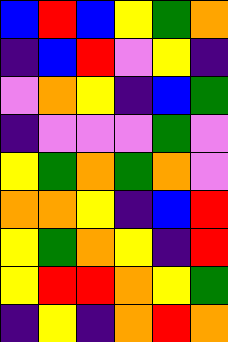[["blue", "red", "blue", "yellow", "green", "orange"], ["indigo", "blue", "red", "violet", "yellow", "indigo"], ["violet", "orange", "yellow", "indigo", "blue", "green"], ["indigo", "violet", "violet", "violet", "green", "violet"], ["yellow", "green", "orange", "green", "orange", "violet"], ["orange", "orange", "yellow", "indigo", "blue", "red"], ["yellow", "green", "orange", "yellow", "indigo", "red"], ["yellow", "red", "red", "orange", "yellow", "green"], ["indigo", "yellow", "indigo", "orange", "red", "orange"]]